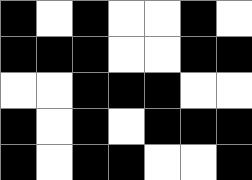[["black", "white", "black", "white", "white", "black", "white"], ["black", "black", "black", "white", "white", "black", "black"], ["white", "white", "black", "black", "black", "white", "white"], ["black", "white", "black", "white", "black", "black", "black"], ["black", "white", "black", "black", "white", "white", "black"]]